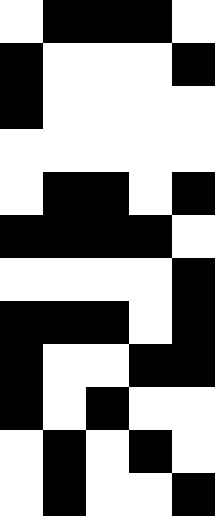[["white", "black", "black", "black", "white"], ["black", "white", "white", "white", "black"], ["black", "white", "white", "white", "white"], ["white", "white", "white", "white", "white"], ["white", "black", "black", "white", "black"], ["black", "black", "black", "black", "white"], ["white", "white", "white", "white", "black"], ["black", "black", "black", "white", "black"], ["black", "white", "white", "black", "black"], ["black", "white", "black", "white", "white"], ["white", "black", "white", "black", "white"], ["white", "black", "white", "white", "black"]]